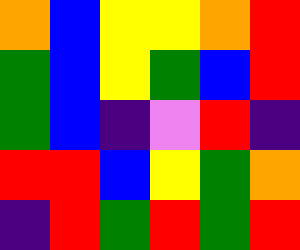[["orange", "blue", "yellow", "yellow", "orange", "red"], ["green", "blue", "yellow", "green", "blue", "red"], ["green", "blue", "indigo", "violet", "red", "indigo"], ["red", "red", "blue", "yellow", "green", "orange"], ["indigo", "red", "green", "red", "green", "red"]]